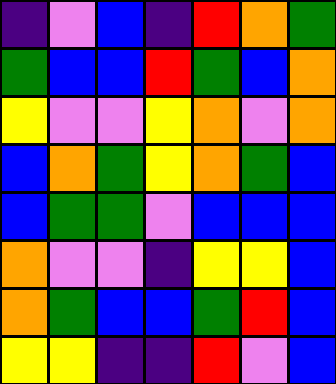[["indigo", "violet", "blue", "indigo", "red", "orange", "green"], ["green", "blue", "blue", "red", "green", "blue", "orange"], ["yellow", "violet", "violet", "yellow", "orange", "violet", "orange"], ["blue", "orange", "green", "yellow", "orange", "green", "blue"], ["blue", "green", "green", "violet", "blue", "blue", "blue"], ["orange", "violet", "violet", "indigo", "yellow", "yellow", "blue"], ["orange", "green", "blue", "blue", "green", "red", "blue"], ["yellow", "yellow", "indigo", "indigo", "red", "violet", "blue"]]